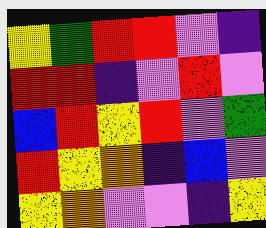[["yellow", "green", "red", "red", "violet", "indigo"], ["red", "red", "indigo", "violet", "red", "violet"], ["blue", "red", "yellow", "red", "violet", "green"], ["red", "yellow", "orange", "indigo", "blue", "violet"], ["yellow", "orange", "violet", "violet", "indigo", "yellow"]]